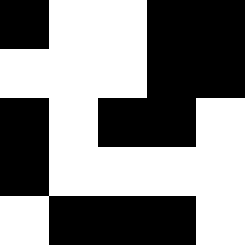[["black", "white", "white", "black", "black"], ["white", "white", "white", "black", "black"], ["black", "white", "black", "black", "white"], ["black", "white", "white", "white", "white"], ["white", "black", "black", "black", "white"]]